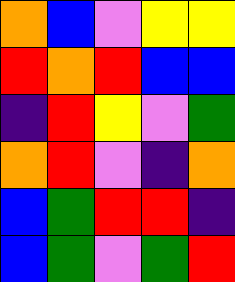[["orange", "blue", "violet", "yellow", "yellow"], ["red", "orange", "red", "blue", "blue"], ["indigo", "red", "yellow", "violet", "green"], ["orange", "red", "violet", "indigo", "orange"], ["blue", "green", "red", "red", "indigo"], ["blue", "green", "violet", "green", "red"]]